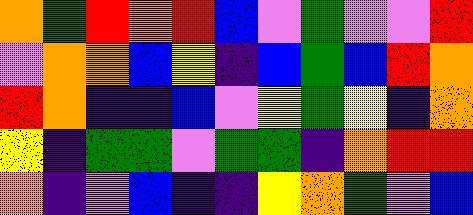[["orange", "green", "red", "orange", "red", "blue", "violet", "green", "violet", "violet", "red"], ["violet", "orange", "orange", "blue", "yellow", "indigo", "blue", "green", "blue", "red", "orange"], ["red", "orange", "indigo", "indigo", "blue", "violet", "yellow", "green", "yellow", "indigo", "orange"], ["yellow", "indigo", "green", "green", "violet", "green", "green", "indigo", "orange", "red", "red"], ["orange", "indigo", "violet", "blue", "indigo", "indigo", "yellow", "orange", "green", "violet", "blue"]]